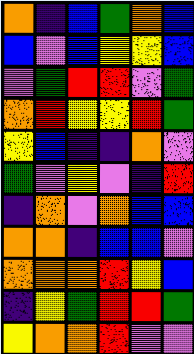[["orange", "indigo", "blue", "green", "orange", "blue"], ["blue", "violet", "blue", "yellow", "yellow", "blue"], ["violet", "green", "red", "red", "violet", "green"], ["orange", "red", "yellow", "yellow", "red", "green"], ["yellow", "blue", "indigo", "indigo", "orange", "violet"], ["green", "violet", "yellow", "violet", "indigo", "red"], ["indigo", "orange", "violet", "orange", "blue", "blue"], ["orange", "orange", "indigo", "blue", "blue", "violet"], ["orange", "orange", "orange", "red", "yellow", "blue"], ["indigo", "yellow", "green", "red", "red", "green"], ["yellow", "orange", "orange", "red", "violet", "violet"]]